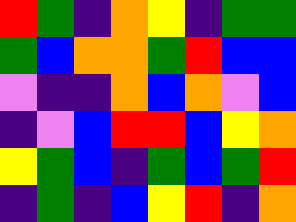[["red", "green", "indigo", "orange", "yellow", "indigo", "green", "green"], ["green", "blue", "orange", "orange", "green", "red", "blue", "blue"], ["violet", "indigo", "indigo", "orange", "blue", "orange", "violet", "blue"], ["indigo", "violet", "blue", "red", "red", "blue", "yellow", "orange"], ["yellow", "green", "blue", "indigo", "green", "blue", "green", "red"], ["indigo", "green", "indigo", "blue", "yellow", "red", "indigo", "orange"]]